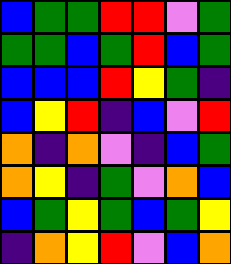[["blue", "green", "green", "red", "red", "violet", "green"], ["green", "green", "blue", "green", "red", "blue", "green"], ["blue", "blue", "blue", "red", "yellow", "green", "indigo"], ["blue", "yellow", "red", "indigo", "blue", "violet", "red"], ["orange", "indigo", "orange", "violet", "indigo", "blue", "green"], ["orange", "yellow", "indigo", "green", "violet", "orange", "blue"], ["blue", "green", "yellow", "green", "blue", "green", "yellow"], ["indigo", "orange", "yellow", "red", "violet", "blue", "orange"]]